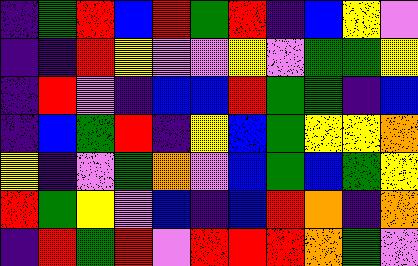[["indigo", "green", "red", "blue", "red", "green", "red", "indigo", "blue", "yellow", "violet"], ["indigo", "indigo", "red", "yellow", "violet", "violet", "yellow", "violet", "green", "green", "yellow"], ["indigo", "red", "violet", "indigo", "blue", "blue", "red", "green", "green", "indigo", "blue"], ["indigo", "blue", "green", "red", "indigo", "yellow", "blue", "green", "yellow", "yellow", "orange"], ["yellow", "indigo", "violet", "green", "orange", "violet", "blue", "green", "blue", "green", "yellow"], ["red", "green", "yellow", "violet", "blue", "indigo", "blue", "red", "orange", "indigo", "orange"], ["indigo", "red", "green", "red", "violet", "red", "red", "red", "orange", "green", "violet"]]